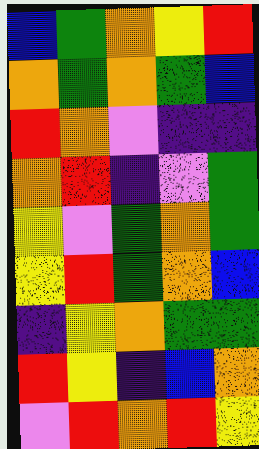[["blue", "green", "orange", "yellow", "red"], ["orange", "green", "orange", "green", "blue"], ["red", "orange", "violet", "indigo", "indigo"], ["orange", "red", "indigo", "violet", "green"], ["yellow", "violet", "green", "orange", "green"], ["yellow", "red", "green", "orange", "blue"], ["indigo", "yellow", "orange", "green", "green"], ["red", "yellow", "indigo", "blue", "orange"], ["violet", "red", "orange", "red", "yellow"]]